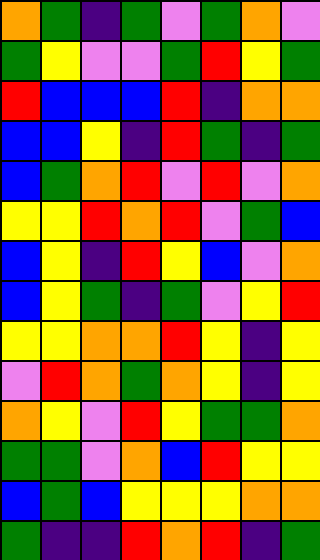[["orange", "green", "indigo", "green", "violet", "green", "orange", "violet"], ["green", "yellow", "violet", "violet", "green", "red", "yellow", "green"], ["red", "blue", "blue", "blue", "red", "indigo", "orange", "orange"], ["blue", "blue", "yellow", "indigo", "red", "green", "indigo", "green"], ["blue", "green", "orange", "red", "violet", "red", "violet", "orange"], ["yellow", "yellow", "red", "orange", "red", "violet", "green", "blue"], ["blue", "yellow", "indigo", "red", "yellow", "blue", "violet", "orange"], ["blue", "yellow", "green", "indigo", "green", "violet", "yellow", "red"], ["yellow", "yellow", "orange", "orange", "red", "yellow", "indigo", "yellow"], ["violet", "red", "orange", "green", "orange", "yellow", "indigo", "yellow"], ["orange", "yellow", "violet", "red", "yellow", "green", "green", "orange"], ["green", "green", "violet", "orange", "blue", "red", "yellow", "yellow"], ["blue", "green", "blue", "yellow", "yellow", "yellow", "orange", "orange"], ["green", "indigo", "indigo", "red", "orange", "red", "indigo", "green"]]